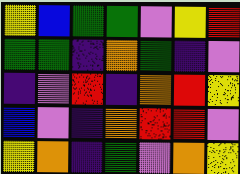[["yellow", "blue", "green", "green", "violet", "yellow", "red"], ["green", "green", "indigo", "orange", "green", "indigo", "violet"], ["indigo", "violet", "red", "indigo", "orange", "red", "yellow"], ["blue", "violet", "indigo", "orange", "red", "red", "violet"], ["yellow", "orange", "indigo", "green", "violet", "orange", "yellow"]]